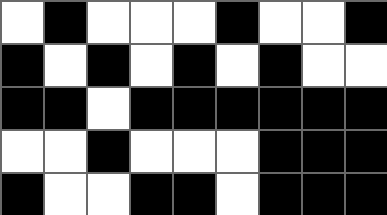[["white", "black", "white", "white", "white", "black", "white", "white", "black"], ["black", "white", "black", "white", "black", "white", "black", "white", "white"], ["black", "black", "white", "black", "black", "black", "black", "black", "black"], ["white", "white", "black", "white", "white", "white", "black", "black", "black"], ["black", "white", "white", "black", "black", "white", "black", "black", "black"]]